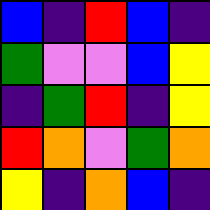[["blue", "indigo", "red", "blue", "indigo"], ["green", "violet", "violet", "blue", "yellow"], ["indigo", "green", "red", "indigo", "yellow"], ["red", "orange", "violet", "green", "orange"], ["yellow", "indigo", "orange", "blue", "indigo"]]